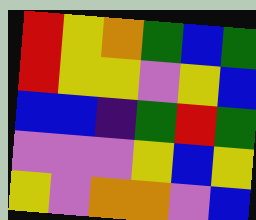[["red", "yellow", "orange", "green", "blue", "green"], ["red", "yellow", "yellow", "violet", "yellow", "blue"], ["blue", "blue", "indigo", "green", "red", "green"], ["violet", "violet", "violet", "yellow", "blue", "yellow"], ["yellow", "violet", "orange", "orange", "violet", "blue"]]